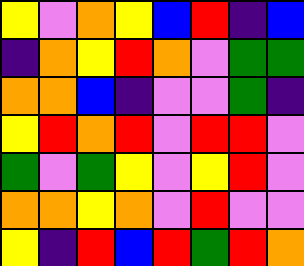[["yellow", "violet", "orange", "yellow", "blue", "red", "indigo", "blue"], ["indigo", "orange", "yellow", "red", "orange", "violet", "green", "green"], ["orange", "orange", "blue", "indigo", "violet", "violet", "green", "indigo"], ["yellow", "red", "orange", "red", "violet", "red", "red", "violet"], ["green", "violet", "green", "yellow", "violet", "yellow", "red", "violet"], ["orange", "orange", "yellow", "orange", "violet", "red", "violet", "violet"], ["yellow", "indigo", "red", "blue", "red", "green", "red", "orange"]]